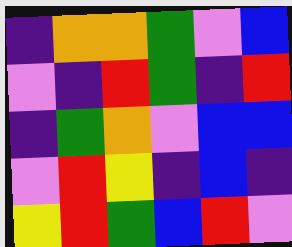[["indigo", "orange", "orange", "green", "violet", "blue"], ["violet", "indigo", "red", "green", "indigo", "red"], ["indigo", "green", "orange", "violet", "blue", "blue"], ["violet", "red", "yellow", "indigo", "blue", "indigo"], ["yellow", "red", "green", "blue", "red", "violet"]]